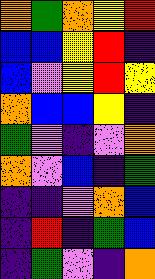[["orange", "green", "orange", "yellow", "red"], ["blue", "blue", "yellow", "red", "indigo"], ["blue", "violet", "yellow", "red", "yellow"], ["orange", "blue", "blue", "yellow", "indigo"], ["green", "violet", "indigo", "violet", "orange"], ["orange", "violet", "blue", "indigo", "green"], ["indigo", "indigo", "violet", "orange", "blue"], ["indigo", "red", "indigo", "green", "blue"], ["indigo", "green", "violet", "indigo", "orange"]]